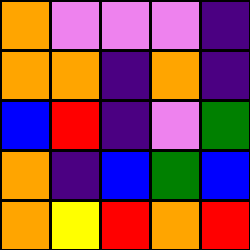[["orange", "violet", "violet", "violet", "indigo"], ["orange", "orange", "indigo", "orange", "indigo"], ["blue", "red", "indigo", "violet", "green"], ["orange", "indigo", "blue", "green", "blue"], ["orange", "yellow", "red", "orange", "red"]]